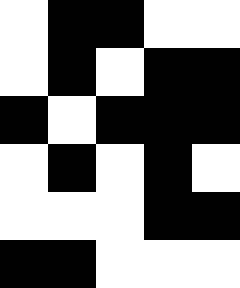[["white", "black", "black", "white", "white"], ["white", "black", "white", "black", "black"], ["black", "white", "black", "black", "black"], ["white", "black", "white", "black", "white"], ["white", "white", "white", "black", "black"], ["black", "black", "white", "white", "white"]]